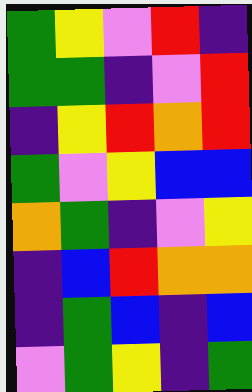[["green", "yellow", "violet", "red", "indigo"], ["green", "green", "indigo", "violet", "red"], ["indigo", "yellow", "red", "orange", "red"], ["green", "violet", "yellow", "blue", "blue"], ["orange", "green", "indigo", "violet", "yellow"], ["indigo", "blue", "red", "orange", "orange"], ["indigo", "green", "blue", "indigo", "blue"], ["violet", "green", "yellow", "indigo", "green"]]